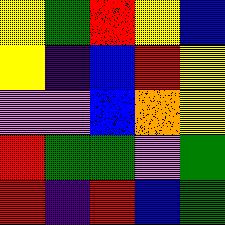[["yellow", "green", "red", "yellow", "blue"], ["yellow", "indigo", "blue", "red", "yellow"], ["violet", "violet", "blue", "orange", "yellow"], ["red", "green", "green", "violet", "green"], ["red", "indigo", "red", "blue", "green"]]